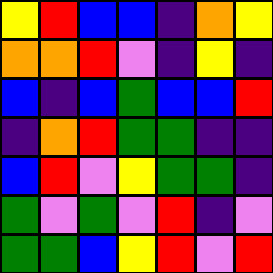[["yellow", "red", "blue", "blue", "indigo", "orange", "yellow"], ["orange", "orange", "red", "violet", "indigo", "yellow", "indigo"], ["blue", "indigo", "blue", "green", "blue", "blue", "red"], ["indigo", "orange", "red", "green", "green", "indigo", "indigo"], ["blue", "red", "violet", "yellow", "green", "green", "indigo"], ["green", "violet", "green", "violet", "red", "indigo", "violet"], ["green", "green", "blue", "yellow", "red", "violet", "red"]]